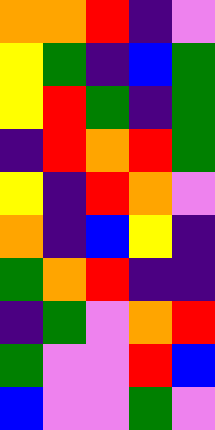[["orange", "orange", "red", "indigo", "violet"], ["yellow", "green", "indigo", "blue", "green"], ["yellow", "red", "green", "indigo", "green"], ["indigo", "red", "orange", "red", "green"], ["yellow", "indigo", "red", "orange", "violet"], ["orange", "indigo", "blue", "yellow", "indigo"], ["green", "orange", "red", "indigo", "indigo"], ["indigo", "green", "violet", "orange", "red"], ["green", "violet", "violet", "red", "blue"], ["blue", "violet", "violet", "green", "violet"]]